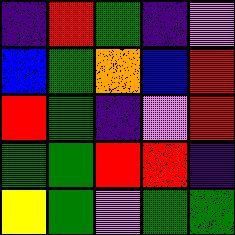[["indigo", "red", "green", "indigo", "violet"], ["blue", "green", "orange", "blue", "red"], ["red", "green", "indigo", "violet", "red"], ["green", "green", "red", "red", "indigo"], ["yellow", "green", "violet", "green", "green"]]